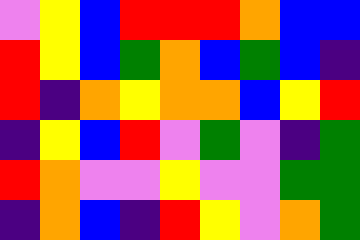[["violet", "yellow", "blue", "red", "red", "red", "orange", "blue", "blue"], ["red", "yellow", "blue", "green", "orange", "blue", "green", "blue", "indigo"], ["red", "indigo", "orange", "yellow", "orange", "orange", "blue", "yellow", "red"], ["indigo", "yellow", "blue", "red", "violet", "green", "violet", "indigo", "green"], ["red", "orange", "violet", "violet", "yellow", "violet", "violet", "green", "green"], ["indigo", "orange", "blue", "indigo", "red", "yellow", "violet", "orange", "green"]]